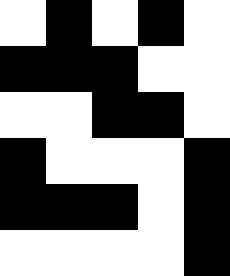[["white", "black", "white", "black", "white"], ["black", "black", "black", "white", "white"], ["white", "white", "black", "black", "white"], ["black", "white", "white", "white", "black"], ["black", "black", "black", "white", "black"], ["white", "white", "white", "white", "black"]]